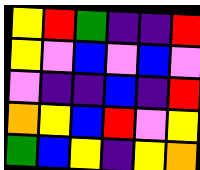[["yellow", "red", "green", "indigo", "indigo", "red"], ["yellow", "violet", "blue", "violet", "blue", "violet"], ["violet", "indigo", "indigo", "blue", "indigo", "red"], ["orange", "yellow", "blue", "red", "violet", "yellow"], ["green", "blue", "yellow", "indigo", "yellow", "orange"]]